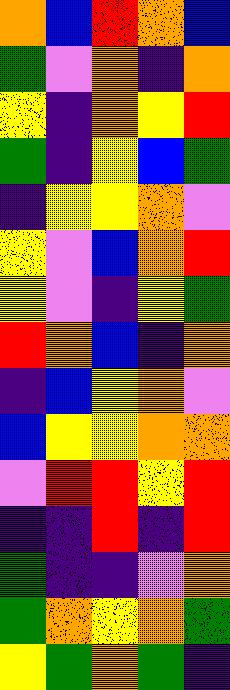[["orange", "blue", "red", "orange", "blue"], ["green", "violet", "orange", "indigo", "orange"], ["yellow", "indigo", "orange", "yellow", "red"], ["green", "indigo", "yellow", "blue", "green"], ["indigo", "yellow", "yellow", "orange", "violet"], ["yellow", "violet", "blue", "orange", "red"], ["yellow", "violet", "indigo", "yellow", "green"], ["red", "orange", "blue", "indigo", "orange"], ["indigo", "blue", "yellow", "orange", "violet"], ["blue", "yellow", "yellow", "orange", "orange"], ["violet", "red", "red", "yellow", "red"], ["indigo", "indigo", "red", "indigo", "red"], ["green", "indigo", "indigo", "violet", "orange"], ["green", "orange", "yellow", "orange", "green"], ["yellow", "green", "orange", "green", "indigo"]]